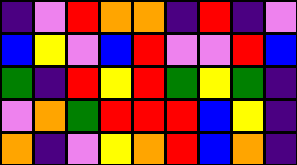[["indigo", "violet", "red", "orange", "orange", "indigo", "red", "indigo", "violet"], ["blue", "yellow", "violet", "blue", "red", "violet", "violet", "red", "blue"], ["green", "indigo", "red", "yellow", "red", "green", "yellow", "green", "indigo"], ["violet", "orange", "green", "red", "red", "red", "blue", "yellow", "indigo"], ["orange", "indigo", "violet", "yellow", "orange", "red", "blue", "orange", "indigo"]]